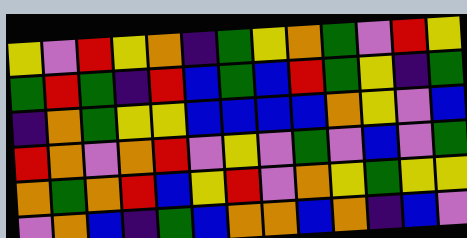[["yellow", "violet", "red", "yellow", "orange", "indigo", "green", "yellow", "orange", "green", "violet", "red", "yellow"], ["green", "red", "green", "indigo", "red", "blue", "green", "blue", "red", "green", "yellow", "indigo", "green"], ["indigo", "orange", "green", "yellow", "yellow", "blue", "blue", "blue", "blue", "orange", "yellow", "violet", "blue"], ["red", "orange", "violet", "orange", "red", "violet", "yellow", "violet", "green", "violet", "blue", "violet", "green"], ["orange", "green", "orange", "red", "blue", "yellow", "red", "violet", "orange", "yellow", "green", "yellow", "yellow"], ["violet", "orange", "blue", "indigo", "green", "blue", "orange", "orange", "blue", "orange", "indigo", "blue", "violet"]]